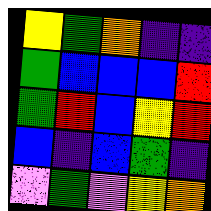[["yellow", "green", "orange", "indigo", "indigo"], ["green", "blue", "blue", "blue", "red"], ["green", "red", "blue", "yellow", "red"], ["blue", "indigo", "blue", "green", "indigo"], ["violet", "green", "violet", "yellow", "orange"]]